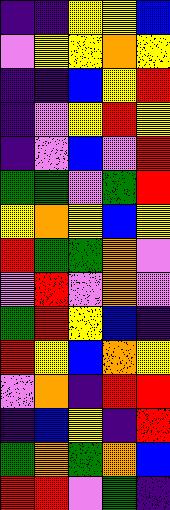[["indigo", "indigo", "yellow", "yellow", "blue"], ["violet", "yellow", "yellow", "orange", "yellow"], ["indigo", "indigo", "blue", "yellow", "red"], ["indigo", "violet", "yellow", "red", "yellow"], ["indigo", "violet", "blue", "violet", "red"], ["green", "green", "violet", "green", "red"], ["yellow", "orange", "yellow", "blue", "yellow"], ["red", "green", "green", "orange", "violet"], ["violet", "red", "violet", "orange", "violet"], ["green", "red", "yellow", "blue", "indigo"], ["red", "yellow", "blue", "orange", "yellow"], ["violet", "orange", "indigo", "red", "red"], ["indigo", "blue", "yellow", "indigo", "red"], ["green", "orange", "green", "orange", "blue"], ["red", "red", "violet", "green", "indigo"]]